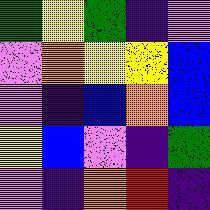[["green", "yellow", "green", "indigo", "violet"], ["violet", "orange", "yellow", "yellow", "blue"], ["violet", "indigo", "blue", "orange", "blue"], ["yellow", "blue", "violet", "indigo", "green"], ["violet", "indigo", "orange", "red", "indigo"]]